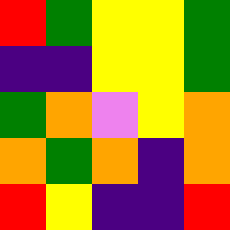[["red", "green", "yellow", "yellow", "green"], ["indigo", "indigo", "yellow", "yellow", "green"], ["green", "orange", "violet", "yellow", "orange"], ["orange", "green", "orange", "indigo", "orange"], ["red", "yellow", "indigo", "indigo", "red"]]